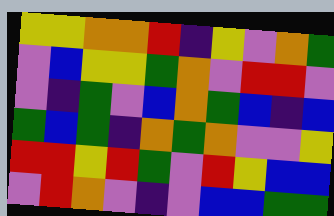[["yellow", "yellow", "orange", "orange", "red", "indigo", "yellow", "violet", "orange", "green"], ["violet", "blue", "yellow", "yellow", "green", "orange", "violet", "red", "red", "violet"], ["violet", "indigo", "green", "violet", "blue", "orange", "green", "blue", "indigo", "blue"], ["green", "blue", "green", "indigo", "orange", "green", "orange", "violet", "violet", "yellow"], ["red", "red", "yellow", "red", "green", "violet", "red", "yellow", "blue", "blue"], ["violet", "red", "orange", "violet", "indigo", "violet", "blue", "blue", "green", "green"]]